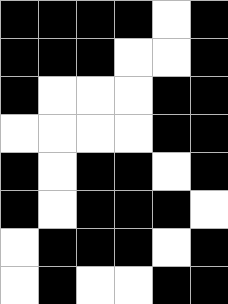[["black", "black", "black", "black", "white", "black"], ["black", "black", "black", "white", "white", "black"], ["black", "white", "white", "white", "black", "black"], ["white", "white", "white", "white", "black", "black"], ["black", "white", "black", "black", "white", "black"], ["black", "white", "black", "black", "black", "white"], ["white", "black", "black", "black", "white", "black"], ["white", "black", "white", "white", "black", "black"]]